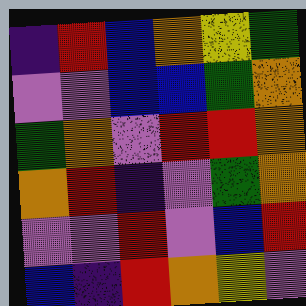[["indigo", "red", "blue", "orange", "yellow", "green"], ["violet", "violet", "blue", "blue", "green", "orange"], ["green", "orange", "violet", "red", "red", "orange"], ["orange", "red", "indigo", "violet", "green", "orange"], ["violet", "violet", "red", "violet", "blue", "red"], ["blue", "indigo", "red", "orange", "yellow", "violet"]]